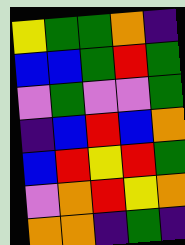[["yellow", "green", "green", "orange", "indigo"], ["blue", "blue", "green", "red", "green"], ["violet", "green", "violet", "violet", "green"], ["indigo", "blue", "red", "blue", "orange"], ["blue", "red", "yellow", "red", "green"], ["violet", "orange", "red", "yellow", "orange"], ["orange", "orange", "indigo", "green", "indigo"]]